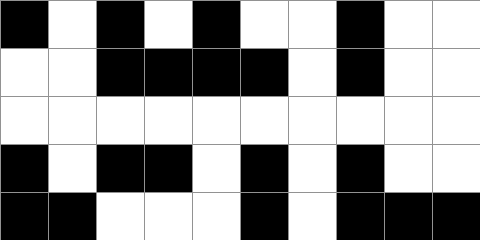[["black", "white", "black", "white", "black", "white", "white", "black", "white", "white"], ["white", "white", "black", "black", "black", "black", "white", "black", "white", "white"], ["white", "white", "white", "white", "white", "white", "white", "white", "white", "white"], ["black", "white", "black", "black", "white", "black", "white", "black", "white", "white"], ["black", "black", "white", "white", "white", "black", "white", "black", "black", "black"]]